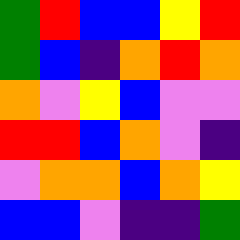[["green", "red", "blue", "blue", "yellow", "red"], ["green", "blue", "indigo", "orange", "red", "orange"], ["orange", "violet", "yellow", "blue", "violet", "violet"], ["red", "red", "blue", "orange", "violet", "indigo"], ["violet", "orange", "orange", "blue", "orange", "yellow"], ["blue", "blue", "violet", "indigo", "indigo", "green"]]